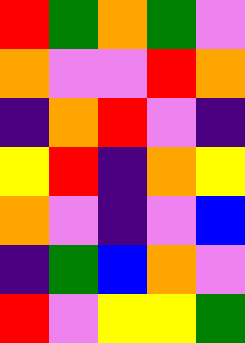[["red", "green", "orange", "green", "violet"], ["orange", "violet", "violet", "red", "orange"], ["indigo", "orange", "red", "violet", "indigo"], ["yellow", "red", "indigo", "orange", "yellow"], ["orange", "violet", "indigo", "violet", "blue"], ["indigo", "green", "blue", "orange", "violet"], ["red", "violet", "yellow", "yellow", "green"]]